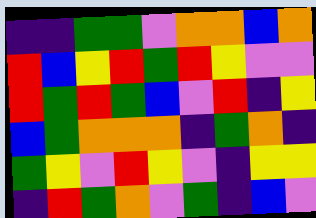[["indigo", "indigo", "green", "green", "violet", "orange", "orange", "blue", "orange"], ["red", "blue", "yellow", "red", "green", "red", "yellow", "violet", "violet"], ["red", "green", "red", "green", "blue", "violet", "red", "indigo", "yellow"], ["blue", "green", "orange", "orange", "orange", "indigo", "green", "orange", "indigo"], ["green", "yellow", "violet", "red", "yellow", "violet", "indigo", "yellow", "yellow"], ["indigo", "red", "green", "orange", "violet", "green", "indigo", "blue", "violet"]]